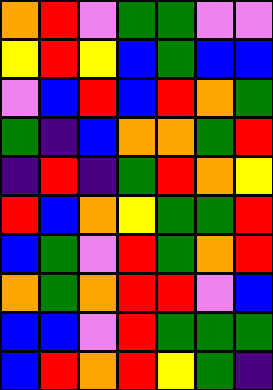[["orange", "red", "violet", "green", "green", "violet", "violet"], ["yellow", "red", "yellow", "blue", "green", "blue", "blue"], ["violet", "blue", "red", "blue", "red", "orange", "green"], ["green", "indigo", "blue", "orange", "orange", "green", "red"], ["indigo", "red", "indigo", "green", "red", "orange", "yellow"], ["red", "blue", "orange", "yellow", "green", "green", "red"], ["blue", "green", "violet", "red", "green", "orange", "red"], ["orange", "green", "orange", "red", "red", "violet", "blue"], ["blue", "blue", "violet", "red", "green", "green", "green"], ["blue", "red", "orange", "red", "yellow", "green", "indigo"]]